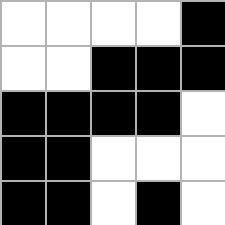[["white", "white", "white", "white", "black"], ["white", "white", "black", "black", "black"], ["black", "black", "black", "black", "white"], ["black", "black", "white", "white", "white"], ["black", "black", "white", "black", "white"]]